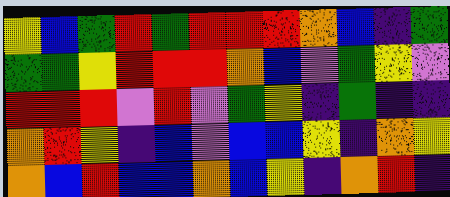[["yellow", "blue", "green", "red", "green", "red", "red", "red", "orange", "blue", "indigo", "green"], ["green", "green", "yellow", "red", "red", "red", "orange", "blue", "violet", "green", "yellow", "violet"], ["red", "red", "red", "violet", "red", "violet", "green", "yellow", "indigo", "green", "indigo", "indigo"], ["orange", "red", "yellow", "indigo", "blue", "violet", "blue", "blue", "yellow", "indigo", "orange", "yellow"], ["orange", "blue", "red", "blue", "blue", "orange", "blue", "yellow", "indigo", "orange", "red", "indigo"]]